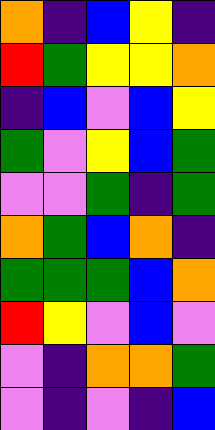[["orange", "indigo", "blue", "yellow", "indigo"], ["red", "green", "yellow", "yellow", "orange"], ["indigo", "blue", "violet", "blue", "yellow"], ["green", "violet", "yellow", "blue", "green"], ["violet", "violet", "green", "indigo", "green"], ["orange", "green", "blue", "orange", "indigo"], ["green", "green", "green", "blue", "orange"], ["red", "yellow", "violet", "blue", "violet"], ["violet", "indigo", "orange", "orange", "green"], ["violet", "indigo", "violet", "indigo", "blue"]]